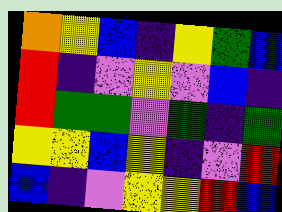[["orange", "yellow", "blue", "indigo", "yellow", "green", "blue"], ["red", "indigo", "violet", "yellow", "violet", "blue", "indigo"], ["red", "green", "green", "violet", "green", "indigo", "green"], ["yellow", "yellow", "blue", "yellow", "indigo", "violet", "red"], ["blue", "indigo", "violet", "yellow", "yellow", "red", "blue"]]